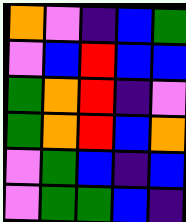[["orange", "violet", "indigo", "blue", "green"], ["violet", "blue", "red", "blue", "blue"], ["green", "orange", "red", "indigo", "violet"], ["green", "orange", "red", "blue", "orange"], ["violet", "green", "blue", "indigo", "blue"], ["violet", "green", "green", "blue", "indigo"]]